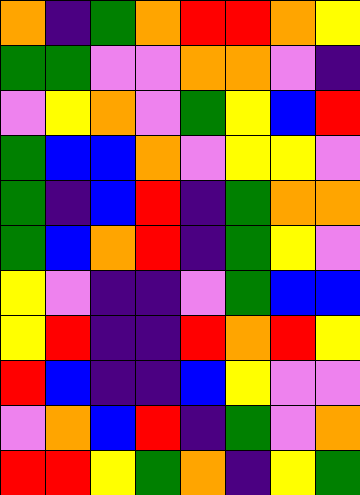[["orange", "indigo", "green", "orange", "red", "red", "orange", "yellow"], ["green", "green", "violet", "violet", "orange", "orange", "violet", "indigo"], ["violet", "yellow", "orange", "violet", "green", "yellow", "blue", "red"], ["green", "blue", "blue", "orange", "violet", "yellow", "yellow", "violet"], ["green", "indigo", "blue", "red", "indigo", "green", "orange", "orange"], ["green", "blue", "orange", "red", "indigo", "green", "yellow", "violet"], ["yellow", "violet", "indigo", "indigo", "violet", "green", "blue", "blue"], ["yellow", "red", "indigo", "indigo", "red", "orange", "red", "yellow"], ["red", "blue", "indigo", "indigo", "blue", "yellow", "violet", "violet"], ["violet", "orange", "blue", "red", "indigo", "green", "violet", "orange"], ["red", "red", "yellow", "green", "orange", "indigo", "yellow", "green"]]